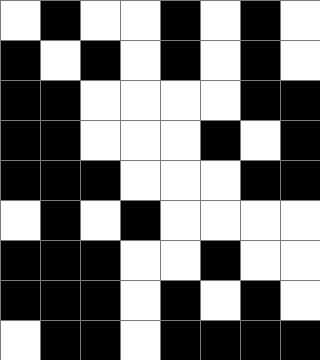[["white", "black", "white", "white", "black", "white", "black", "white"], ["black", "white", "black", "white", "black", "white", "black", "white"], ["black", "black", "white", "white", "white", "white", "black", "black"], ["black", "black", "white", "white", "white", "black", "white", "black"], ["black", "black", "black", "white", "white", "white", "black", "black"], ["white", "black", "white", "black", "white", "white", "white", "white"], ["black", "black", "black", "white", "white", "black", "white", "white"], ["black", "black", "black", "white", "black", "white", "black", "white"], ["white", "black", "black", "white", "black", "black", "black", "black"]]